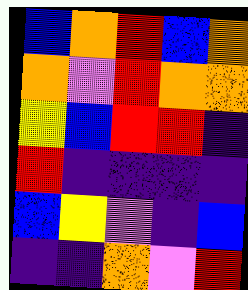[["blue", "orange", "red", "blue", "orange"], ["orange", "violet", "red", "orange", "orange"], ["yellow", "blue", "red", "red", "indigo"], ["red", "indigo", "indigo", "indigo", "indigo"], ["blue", "yellow", "violet", "indigo", "blue"], ["indigo", "indigo", "orange", "violet", "red"]]